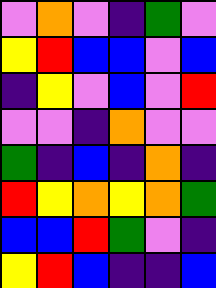[["violet", "orange", "violet", "indigo", "green", "violet"], ["yellow", "red", "blue", "blue", "violet", "blue"], ["indigo", "yellow", "violet", "blue", "violet", "red"], ["violet", "violet", "indigo", "orange", "violet", "violet"], ["green", "indigo", "blue", "indigo", "orange", "indigo"], ["red", "yellow", "orange", "yellow", "orange", "green"], ["blue", "blue", "red", "green", "violet", "indigo"], ["yellow", "red", "blue", "indigo", "indigo", "blue"]]